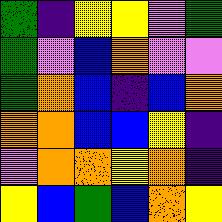[["green", "indigo", "yellow", "yellow", "violet", "green"], ["green", "violet", "blue", "orange", "violet", "violet"], ["green", "orange", "blue", "indigo", "blue", "orange"], ["orange", "orange", "blue", "blue", "yellow", "indigo"], ["violet", "orange", "orange", "yellow", "orange", "indigo"], ["yellow", "blue", "green", "blue", "orange", "yellow"]]